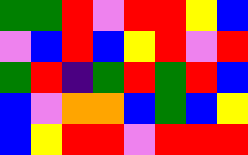[["green", "green", "red", "violet", "red", "red", "yellow", "blue"], ["violet", "blue", "red", "blue", "yellow", "red", "violet", "red"], ["green", "red", "indigo", "green", "red", "green", "red", "blue"], ["blue", "violet", "orange", "orange", "blue", "green", "blue", "yellow"], ["blue", "yellow", "red", "red", "violet", "red", "red", "red"]]